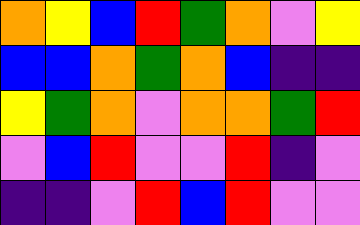[["orange", "yellow", "blue", "red", "green", "orange", "violet", "yellow"], ["blue", "blue", "orange", "green", "orange", "blue", "indigo", "indigo"], ["yellow", "green", "orange", "violet", "orange", "orange", "green", "red"], ["violet", "blue", "red", "violet", "violet", "red", "indigo", "violet"], ["indigo", "indigo", "violet", "red", "blue", "red", "violet", "violet"]]